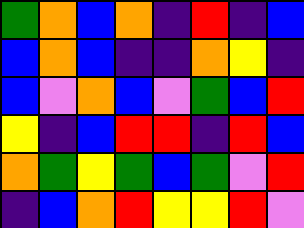[["green", "orange", "blue", "orange", "indigo", "red", "indigo", "blue"], ["blue", "orange", "blue", "indigo", "indigo", "orange", "yellow", "indigo"], ["blue", "violet", "orange", "blue", "violet", "green", "blue", "red"], ["yellow", "indigo", "blue", "red", "red", "indigo", "red", "blue"], ["orange", "green", "yellow", "green", "blue", "green", "violet", "red"], ["indigo", "blue", "orange", "red", "yellow", "yellow", "red", "violet"]]